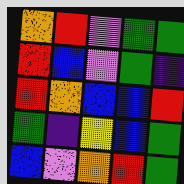[["orange", "red", "violet", "green", "green"], ["red", "blue", "violet", "green", "indigo"], ["red", "orange", "blue", "blue", "red"], ["green", "indigo", "yellow", "blue", "green"], ["blue", "violet", "orange", "red", "green"]]